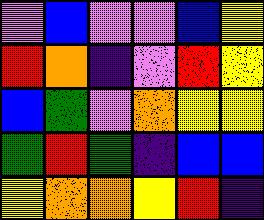[["violet", "blue", "violet", "violet", "blue", "yellow"], ["red", "orange", "indigo", "violet", "red", "yellow"], ["blue", "green", "violet", "orange", "yellow", "yellow"], ["green", "red", "green", "indigo", "blue", "blue"], ["yellow", "orange", "orange", "yellow", "red", "indigo"]]